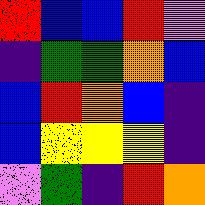[["red", "blue", "blue", "red", "violet"], ["indigo", "green", "green", "orange", "blue"], ["blue", "red", "orange", "blue", "indigo"], ["blue", "yellow", "yellow", "yellow", "indigo"], ["violet", "green", "indigo", "red", "orange"]]